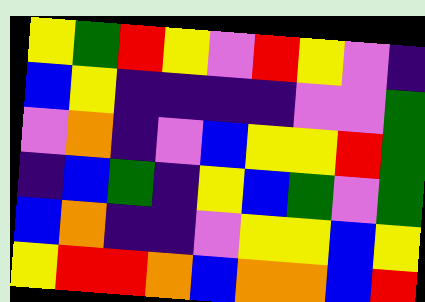[["yellow", "green", "red", "yellow", "violet", "red", "yellow", "violet", "indigo"], ["blue", "yellow", "indigo", "indigo", "indigo", "indigo", "violet", "violet", "green"], ["violet", "orange", "indigo", "violet", "blue", "yellow", "yellow", "red", "green"], ["indigo", "blue", "green", "indigo", "yellow", "blue", "green", "violet", "green"], ["blue", "orange", "indigo", "indigo", "violet", "yellow", "yellow", "blue", "yellow"], ["yellow", "red", "red", "orange", "blue", "orange", "orange", "blue", "red"]]